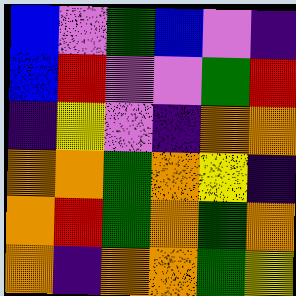[["blue", "violet", "green", "blue", "violet", "indigo"], ["blue", "red", "violet", "violet", "green", "red"], ["indigo", "yellow", "violet", "indigo", "orange", "orange"], ["orange", "orange", "green", "orange", "yellow", "indigo"], ["orange", "red", "green", "orange", "green", "orange"], ["orange", "indigo", "orange", "orange", "green", "yellow"]]